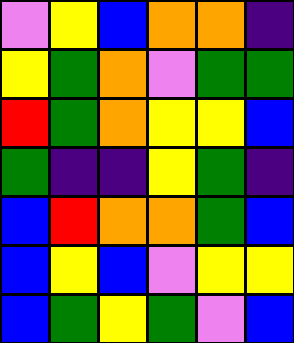[["violet", "yellow", "blue", "orange", "orange", "indigo"], ["yellow", "green", "orange", "violet", "green", "green"], ["red", "green", "orange", "yellow", "yellow", "blue"], ["green", "indigo", "indigo", "yellow", "green", "indigo"], ["blue", "red", "orange", "orange", "green", "blue"], ["blue", "yellow", "blue", "violet", "yellow", "yellow"], ["blue", "green", "yellow", "green", "violet", "blue"]]